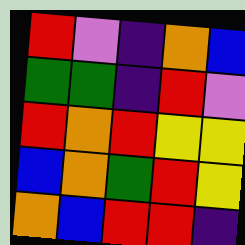[["red", "violet", "indigo", "orange", "blue"], ["green", "green", "indigo", "red", "violet"], ["red", "orange", "red", "yellow", "yellow"], ["blue", "orange", "green", "red", "yellow"], ["orange", "blue", "red", "red", "indigo"]]